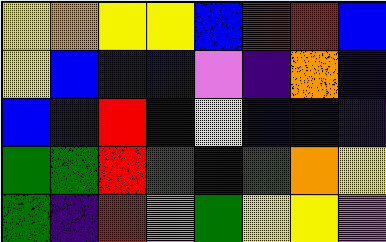[["yellow", "orange", "yellow", "yellow", "blue", "red", "red", "blue"], ["yellow", "blue", "indigo", "blue", "violet", "indigo", "orange", "indigo"], ["blue", "indigo", "red", "blue", "yellow", "blue", "indigo", "indigo"], ["green", "green", "red", "green", "indigo", "green", "orange", "yellow"], ["green", "indigo", "red", "violet", "green", "yellow", "yellow", "violet"]]